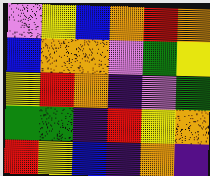[["violet", "yellow", "blue", "orange", "red", "orange"], ["blue", "orange", "orange", "violet", "green", "yellow"], ["yellow", "red", "orange", "indigo", "violet", "green"], ["green", "green", "indigo", "red", "yellow", "orange"], ["red", "yellow", "blue", "indigo", "orange", "indigo"]]